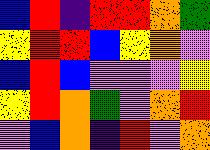[["blue", "red", "indigo", "red", "red", "orange", "green"], ["yellow", "red", "red", "blue", "yellow", "orange", "violet"], ["blue", "red", "blue", "violet", "violet", "violet", "yellow"], ["yellow", "red", "orange", "green", "violet", "orange", "red"], ["violet", "blue", "orange", "indigo", "red", "violet", "orange"]]